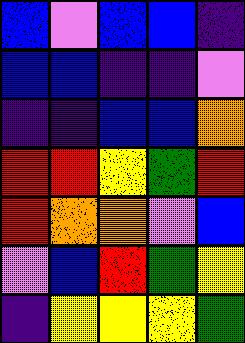[["blue", "violet", "blue", "blue", "indigo"], ["blue", "blue", "indigo", "indigo", "violet"], ["indigo", "indigo", "blue", "blue", "orange"], ["red", "red", "yellow", "green", "red"], ["red", "orange", "orange", "violet", "blue"], ["violet", "blue", "red", "green", "yellow"], ["indigo", "yellow", "yellow", "yellow", "green"]]